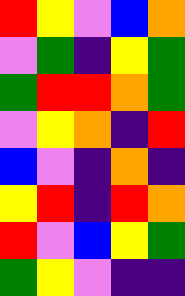[["red", "yellow", "violet", "blue", "orange"], ["violet", "green", "indigo", "yellow", "green"], ["green", "red", "red", "orange", "green"], ["violet", "yellow", "orange", "indigo", "red"], ["blue", "violet", "indigo", "orange", "indigo"], ["yellow", "red", "indigo", "red", "orange"], ["red", "violet", "blue", "yellow", "green"], ["green", "yellow", "violet", "indigo", "indigo"]]